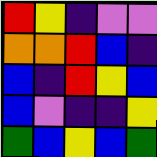[["red", "yellow", "indigo", "violet", "violet"], ["orange", "orange", "red", "blue", "indigo"], ["blue", "indigo", "red", "yellow", "blue"], ["blue", "violet", "indigo", "indigo", "yellow"], ["green", "blue", "yellow", "blue", "green"]]